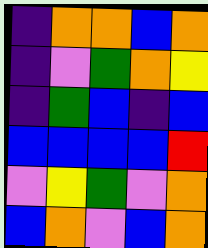[["indigo", "orange", "orange", "blue", "orange"], ["indigo", "violet", "green", "orange", "yellow"], ["indigo", "green", "blue", "indigo", "blue"], ["blue", "blue", "blue", "blue", "red"], ["violet", "yellow", "green", "violet", "orange"], ["blue", "orange", "violet", "blue", "orange"]]